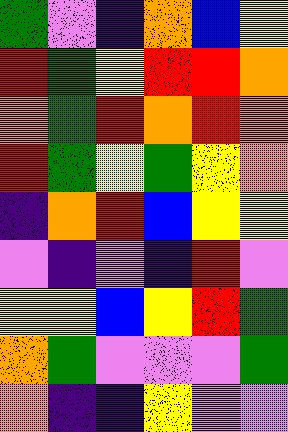[["green", "violet", "indigo", "orange", "blue", "yellow"], ["red", "green", "yellow", "red", "red", "orange"], ["orange", "green", "red", "orange", "red", "orange"], ["red", "green", "yellow", "green", "yellow", "orange"], ["indigo", "orange", "red", "blue", "yellow", "yellow"], ["violet", "indigo", "violet", "indigo", "red", "violet"], ["yellow", "yellow", "blue", "yellow", "red", "green"], ["orange", "green", "violet", "violet", "violet", "green"], ["orange", "indigo", "indigo", "yellow", "violet", "violet"]]